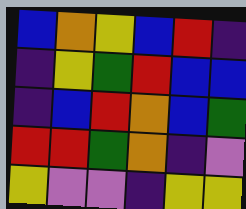[["blue", "orange", "yellow", "blue", "red", "indigo"], ["indigo", "yellow", "green", "red", "blue", "blue"], ["indigo", "blue", "red", "orange", "blue", "green"], ["red", "red", "green", "orange", "indigo", "violet"], ["yellow", "violet", "violet", "indigo", "yellow", "yellow"]]